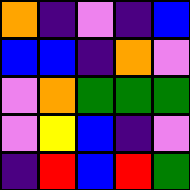[["orange", "indigo", "violet", "indigo", "blue"], ["blue", "blue", "indigo", "orange", "violet"], ["violet", "orange", "green", "green", "green"], ["violet", "yellow", "blue", "indigo", "violet"], ["indigo", "red", "blue", "red", "green"]]